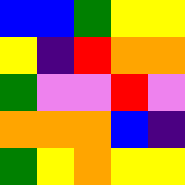[["blue", "blue", "green", "yellow", "yellow"], ["yellow", "indigo", "red", "orange", "orange"], ["green", "violet", "violet", "red", "violet"], ["orange", "orange", "orange", "blue", "indigo"], ["green", "yellow", "orange", "yellow", "yellow"]]